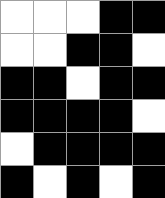[["white", "white", "white", "black", "black"], ["white", "white", "black", "black", "white"], ["black", "black", "white", "black", "black"], ["black", "black", "black", "black", "white"], ["white", "black", "black", "black", "black"], ["black", "white", "black", "white", "black"]]